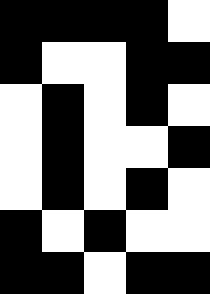[["black", "black", "black", "black", "white"], ["black", "white", "white", "black", "black"], ["white", "black", "white", "black", "white"], ["white", "black", "white", "white", "black"], ["white", "black", "white", "black", "white"], ["black", "white", "black", "white", "white"], ["black", "black", "white", "black", "black"]]